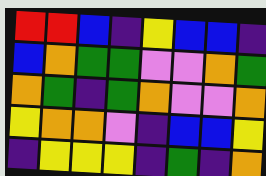[["red", "red", "blue", "indigo", "yellow", "blue", "blue", "indigo"], ["blue", "orange", "green", "green", "violet", "violet", "orange", "green"], ["orange", "green", "indigo", "green", "orange", "violet", "violet", "orange"], ["yellow", "orange", "orange", "violet", "indigo", "blue", "blue", "yellow"], ["indigo", "yellow", "yellow", "yellow", "indigo", "green", "indigo", "orange"]]